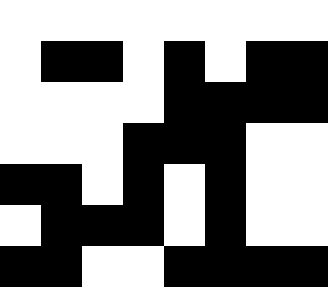[["white", "white", "white", "white", "white", "white", "white", "white"], ["white", "black", "black", "white", "black", "white", "black", "black"], ["white", "white", "white", "white", "black", "black", "black", "black"], ["white", "white", "white", "black", "black", "black", "white", "white"], ["black", "black", "white", "black", "white", "black", "white", "white"], ["white", "black", "black", "black", "white", "black", "white", "white"], ["black", "black", "white", "white", "black", "black", "black", "black"]]